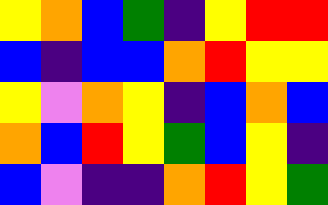[["yellow", "orange", "blue", "green", "indigo", "yellow", "red", "red"], ["blue", "indigo", "blue", "blue", "orange", "red", "yellow", "yellow"], ["yellow", "violet", "orange", "yellow", "indigo", "blue", "orange", "blue"], ["orange", "blue", "red", "yellow", "green", "blue", "yellow", "indigo"], ["blue", "violet", "indigo", "indigo", "orange", "red", "yellow", "green"]]